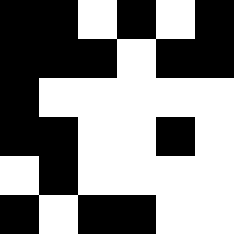[["black", "black", "white", "black", "white", "black"], ["black", "black", "black", "white", "black", "black"], ["black", "white", "white", "white", "white", "white"], ["black", "black", "white", "white", "black", "white"], ["white", "black", "white", "white", "white", "white"], ["black", "white", "black", "black", "white", "white"]]